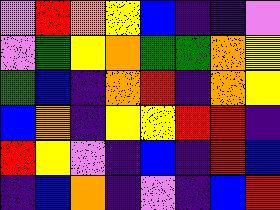[["violet", "red", "orange", "yellow", "blue", "indigo", "indigo", "violet"], ["violet", "green", "yellow", "orange", "green", "green", "orange", "yellow"], ["green", "blue", "indigo", "orange", "red", "indigo", "orange", "yellow"], ["blue", "orange", "indigo", "yellow", "yellow", "red", "red", "indigo"], ["red", "yellow", "violet", "indigo", "blue", "indigo", "red", "blue"], ["indigo", "blue", "orange", "indigo", "violet", "indigo", "blue", "red"]]